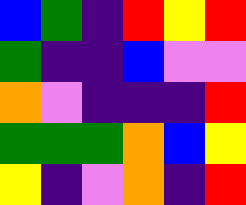[["blue", "green", "indigo", "red", "yellow", "red"], ["green", "indigo", "indigo", "blue", "violet", "violet"], ["orange", "violet", "indigo", "indigo", "indigo", "red"], ["green", "green", "green", "orange", "blue", "yellow"], ["yellow", "indigo", "violet", "orange", "indigo", "red"]]